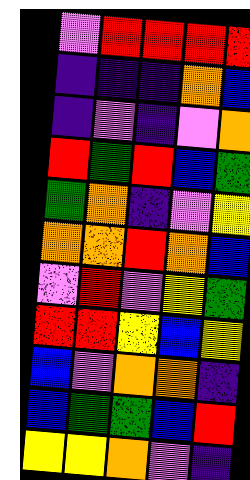[["violet", "red", "red", "red", "red"], ["indigo", "indigo", "indigo", "orange", "blue"], ["indigo", "violet", "indigo", "violet", "orange"], ["red", "green", "red", "blue", "green"], ["green", "orange", "indigo", "violet", "yellow"], ["orange", "orange", "red", "orange", "blue"], ["violet", "red", "violet", "yellow", "green"], ["red", "red", "yellow", "blue", "yellow"], ["blue", "violet", "orange", "orange", "indigo"], ["blue", "green", "green", "blue", "red"], ["yellow", "yellow", "orange", "violet", "indigo"]]